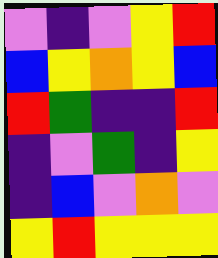[["violet", "indigo", "violet", "yellow", "red"], ["blue", "yellow", "orange", "yellow", "blue"], ["red", "green", "indigo", "indigo", "red"], ["indigo", "violet", "green", "indigo", "yellow"], ["indigo", "blue", "violet", "orange", "violet"], ["yellow", "red", "yellow", "yellow", "yellow"]]